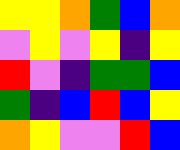[["yellow", "yellow", "orange", "green", "blue", "orange"], ["violet", "yellow", "violet", "yellow", "indigo", "yellow"], ["red", "violet", "indigo", "green", "green", "blue"], ["green", "indigo", "blue", "red", "blue", "yellow"], ["orange", "yellow", "violet", "violet", "red", "blue"]]